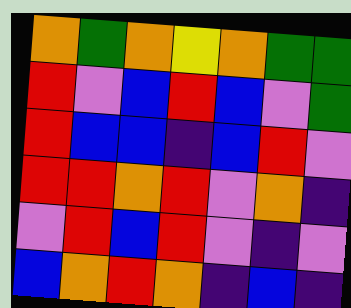[["orange", "green", "orange", "yellow", "orange", "green", "green"], ["red", "violet", "blue", "red", "blue", "violet", "green"], ["red", "blue", "blue", "indigo", "blue", "red", "violet"], ["red", "red", "orange", "red", "violet", "orange", "indigo"], ["violet", "red", "blue", "red", "violet", "indigo", "violet"], ["blue", "orange", "red", "orange", "indigo", "blue", "indigo"]]